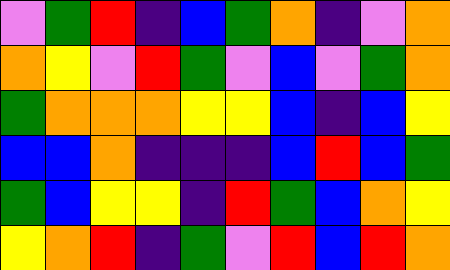[["violet", "green", "red", "indigo", "blue", "green", "orange", "indigo", "violet", "orange"], ["orange", "yellow", "violet", "red", "green", "violet", "blue", "violet", "green", "orange"], ["green", "orange", "orange", "orange", "yellow", "yellow", "blue", "indigo", "blue", "yellow"], ["blue", "blue", "orange", "indigo", "indigo", "indigo", "blue", "red", "blue", "green"], ["green", "blue", "yellow", "yellow", "indigo", "red", "green", "blue", "orange", "yellow"], ["yellow", "orange", "red", "indigo", "green", "violet", "red", "blue", "red", "orange"]]